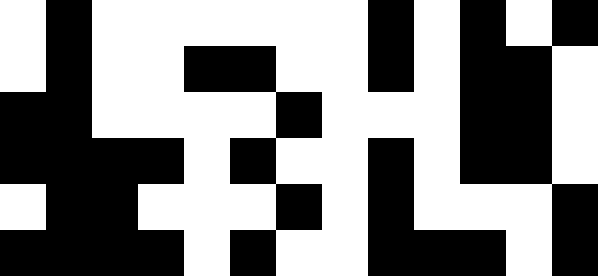[["white", "black", "white", "white", "white", "white", "white", "white", "black", "white", "black", "white", "black"], ["white", "black", "white", "white", "black", "black", "white", "white", "black", "white", "black", "black", "white"], ["black", "black", "white", "white", "white", "white", "black", "white", "white", "white", "black", "black", "white"], ["black", "black", "black", "black", "white", "black", "white", "white", "black", "white", "black", "black", "white"], ["white", "black", "black", "white", "white", "white", "black", "white", "black", "white", "white", "white", "black"], ["black", "black", "black", "black", "white", "black", "white", "white", "black", "black", "black", "white", "black"]]